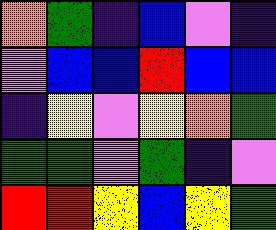[["orange", "green", "indigo", "blue", "violet", "indigo"], ["violet", "blue", "blue", "red", "blue", "blue"], ["indigo", "yellow", "violet", "yellow", "orange", "green"], ["green", "green", "violet", "green", "indigo", "violet"], ["red", "red", "yellow", "blue", "yellow", "green"]]